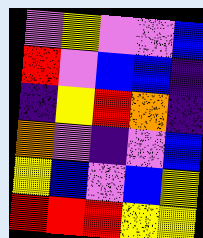[["violet", "yellow", "violet", "violet", "blue"], ["red", "violet", "blue", "blue", "indigo"], ["indigo", "yellow", "red", "orange", "indigo"], ["orange", "violet", "indigo", "violet", "blue"], ["yellow", "blue", "violet", "blue", "yellow"], ["red", "red", "red", "yellow", "yellow"]]